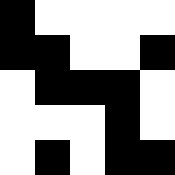[["black", "white", "white", "white", "white"], ["black", "black", "white", "white", "black"], ["white", "black", "black", "black", "white"], ["white", "white", "white", "black", "white"], ["white", "black", "white", "black", "black"]]